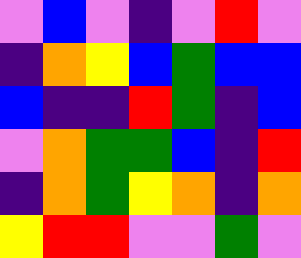[["violet", "blue", "violet", "indigo", "violet", "red", "violet"], ["indigo", "orange", "yellow", "blue", "green", "blue", "blue"], ["blue", "indigo", "indigo", "red", "green", "indigo", "blue"], ["violet", "orange", "green", "green", "blue", "indigo", "red"], ["indigo", "orange", "green", "yellow", "orange", "indigo", "orange"], ["yellow", "red", "red", "violet", "violet", "green", "violet"]]